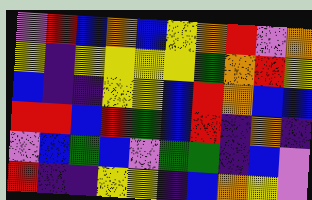[["violet", "red", "blue", "orange", "blue", "yellow", "orange", "red", "violet", "orange"], ["yellow", "indigo", "yellow", "yellow", "yellow", "yellow", "green", "orange", "red", "yellow"], ["blue", "indigo", "indigo", "yellow", "yellow", "blue", "red", "orange", "blue", "blue"], ["red", "red", "blue", "red", "green", "blue", "red", "indigo", "orange", "indigo"], ["violet", "blue", "green", "blue", "violet", "green", "green", "indigo", "blue", "violet"], ["red", "indigo", "indigo", "yellow", "yellow", "indigo", "blue", "orange", "yellow", "violet"]]